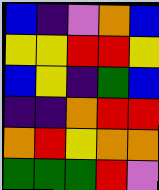[["blue", "indigo", "violet", "orange", "blue"], ["yellow", "yellow", "red", "red", "yellow"], ["blue", "yellow", "indigo", "green", "blue"], ["indigo", "indigo", "orange", "red", "red"], ["orange", "red", "yellow", "orange", "orange"], ["green", "green", "green", "red", "violet"]]